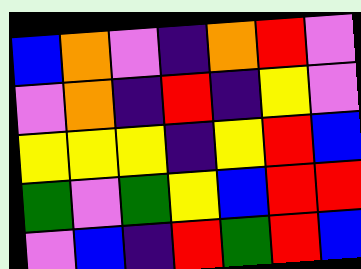[["blue", "orange", "violet", "indigo", "orange", "red", "violet"], ["violet", "orange", "indigo", "red", "indigo", "yellow", "violet"], ["yellow", "yellow", "yellow", "indigo", "yellow", "red", "blue"], ["green", "violet", "green", "yellow", "blue", "red", "red"], ["violet", "blue", "indigo", "red", "green", "red", "blue"]]